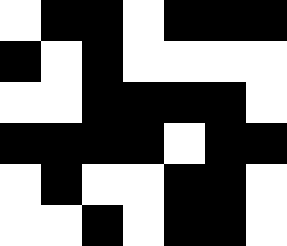[["white", "black", "black", "white", "black", "black", "black"], ["black", "white", "black", "white", "white", "white", "white"], ["white", "white", "black", "black", "black", "black", "white"], ["black", "black", "black", "black", "white", "black", "black"], ["white", "black", "white", "white", "black", "black", "white"], ["white", "white", "black", "white", "black", "black", "white"]]